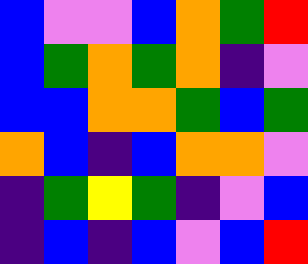[["blue", "violet", "violet", "blue", "orange", "green", "red"], ["blue", "green", "orange", "green", "orange", "indigo", "violet"], ["blue", "blue", "orange", "orange", "green", "blue", "green"], ["orange", "blue", "indigo", "blue", "orange", "orange", "violet"], ["indigo", "green", "yellow", "green", "indigo", "violet", "blue"], ["indigo", "blue", "indigo", "blue", "violet", "blue", "red"]]